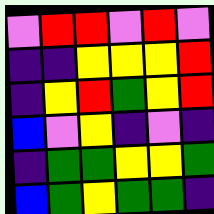[["violet", "red", "red", "violet", "red", "violet"], ["indigo", "indigo", "yellow", "yellow", "yellow", "red"], ["indigo", "yellow", "red", "green", "yellow", "red"], ["blue", "violet", "yellow", "indigo", "violet", "indigo"], ["indigo", "green", "green", "yellow", "yellow", "green"], ["blue", "green", "yellow", "green", "green", "indigo"]]